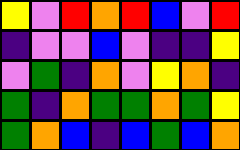[["yellow", "violet", "red", "orange", "red", "blue", "violet", "red"], ["indigo", "violet", "violet", "blue", "violet", "indigo", "indigo", "yellow"], ["violet", "green", "indigo", "orange", "violet", "yellow", "orange", "indigo"], ["green", "indigo", "orange", "green", "green", "orange", "green", "yellow"], ["green", "orange", "blue", "indigo", "blue", "green", "blue", "orange"]]